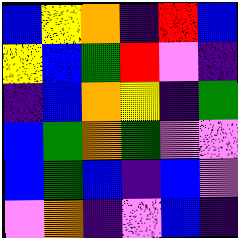[["blue", "yellow", "orange", "indigo", "red", "blue"], ["yellow", "blue", "green", "red", "violet", "indigo"], ["indigo", "blue", "orange", "yellow", "indigo", "green"], ["blue", "green", "orange", "green", "violet", "violet"], ["blue", "green", "blue", "indigo", "blue", "violet"], ["violet", "orange", "indigo", "violet", "blue", "indigo"]]